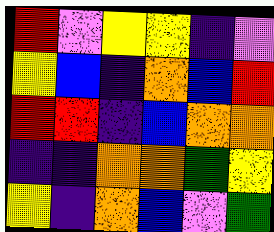[["red", "violet", "yellow", "yellow", "indigo", "violet"], ["yellow", "blue", "indigo", "orange", "blue", "red"], ["red", "red", "indigo", "blue", "orange", "orange"], ["indigo", "indigo", "orange", "orange", "green", "yellow"], ["yellow", "indigo", "orange", "blue", "violet", "green"]]